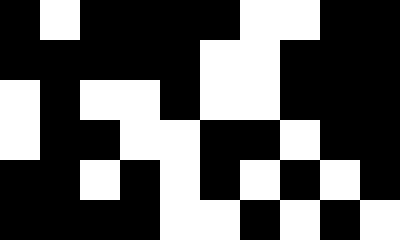[["black", "white", "black", "black", "black", "black", "white", "white", "black", "black"], ["black", "black", "black", "black", "black", "white", "white", "black", "black", "black"], ["white", "black", "white", "white", "black", "white", "white", "black", "black", "black"], ["white", "black", "black", "white", "white", "black", "black", "white", "black", "black"], ["black", "black", "white", "black", "white", "black", "white", "black", "white", "black"], ["black", "black", "black", "black", "white", "white", "black", "white", "black", "white"]]